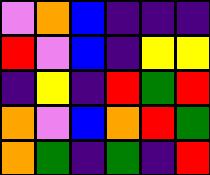[["violet", "orange", "blue", "indigo", "indigo", "indigo"], ["red", "violet", "blue", "indigo", "yellow", "yellow"], ["indigo", "yellow", "indigo", "red", "green", "red"], ["orange", "violet", "blue", "orange", "red", "green"], ["orange", "green", "indigo", "green", "indigo", "red"]]